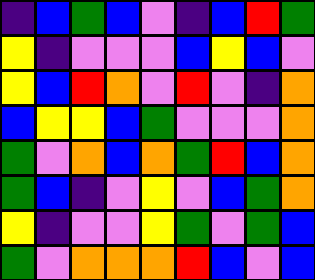[["indigo", "blue", "green", "blue", "violet", "indigo", "blue", "red", "green"], ["yellow", "indigo", "violet", "violet", "violet", "blue", "yellow", "blue", "violet"], ["yellow", "blue", "red", "orange", "violet", "red", "violet", "indigo", "orange"], ["blue", "yellow", "yellow", "blue", "green", "violet", "violet", "violet", "orange"], ["green", "violet", "orange", "blue", "orange", "green", "red", "blue", "orange"], ["green", "blue", "indigo", "violet", "yellow", "violet", "blue", "green", "orange"], ["yellow", "indigo", "violet", "violet", "yellow", "green", "violet", "green", "blue"], ["green", "violet", "orange", "orange", "orange", "red", "blue", "violet", "blue"]]